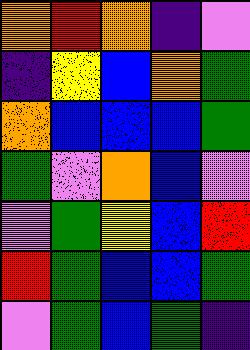[["orange", "red", "orange", "indigo", "violet"], ["indigo", "yellow", "blue", "orange", "green"], ["orange", "blue", "blue", "blue", "green"], ["green", "violet", "orange", "blue", "violet"], ["violet", "green", "yellow", "blue", "red"], ["red", "green", "blue", "blue", "green"], ["violet", "green", "blue", "green", "indigo"]]